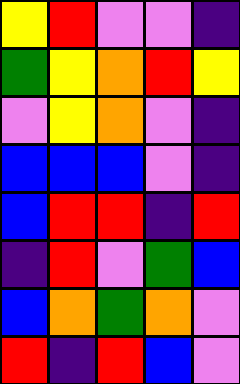[["yellow", "red", "violet", "violet", "indigo"], ["green", "yellow", "orange", "red", "yellow"], ["violet", "yellow", "orange", "violet", "indigo"], ["blue", "blue", "blue", "violet", "indigo"], ["blue", "red", "red", "indigo", "red"], ["indigo", "red", "violet", "green", "blue"], ["blue", "orange", "green", "orange", "violet"], ["red", "indigo", "red", "blue", "violet"]]